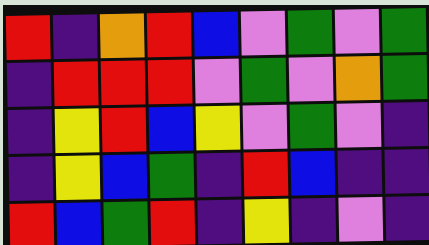[["red", "indigo", "orange", "red", "blue", "violet", "green", "violet", "green"], ["indigo", "red", "red", "red", "violet", "green", "violet", "orange", "green"], ["indigo", "yellow", "red", "blue", "yellow", "violet", "green", "violet", "indigo"], ["indigo", "yellow", "blue", "green", "indigo", "red", "blue", "indigo", "indigo"], ["red", "blue", "green", "red", "indigo", "yellow", "indigo", "violet", "indigo"]]